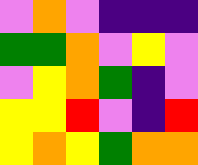[["violet", "orange", "violet", "indigo", "indigo", "indigo"], ["green", "green", "orange", "violet", "yellow", "violet"], ["violet", "yellow", "orange", "green", "indigo", "violet"], ["yellow", "yellow", "red", "violet", "indigo", "red"], ["yellow", "orange", "yellow", "green", "orange", "orange"]]